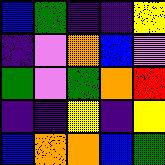[["blue", "green", "indigo", "indigo", "yellow"], ["indigo", "violet", "orange", "blue", "violet"], ["green", "violet", "green", "orange", "red"], ["indigo", "indigo", "yellow", "indigo", "yellow"], ["blue", "orange", "orange", "blue", "green"]]